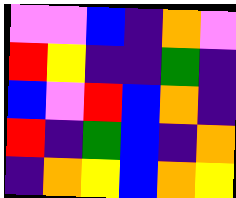[["violet", "violet", "blue", "indigo", "orange", "violet"], ["red", "yellow", "indigo", "indigo", "green", "indigo"], ["blue", "violet", "red", "blue", "orange", "indigo"], ["red", "indigo", "green", "blue", "indigo", "orange"], ["indigo", "orange", "yellow", "blue", "orange", "yellow"]]